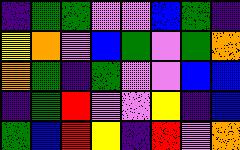[["indigo", "green", "green", "violet", "violet", "blue", "green", "indigo"], ["yellow", "orange", "violet", "blue", "green", "violet", "green", "orange"], ["orange", "green", "indigo", "green", "violet", "violet", "blue", "blue"], ["indigo", "green", "red", "violet", "violet", "yellow", "indigo", "blue"], ["green", "blue", "red", "yellow", "indigo", "red", "violet", "orange"]]